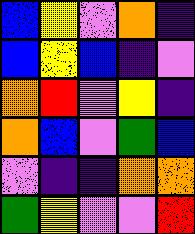[["blue", "yellow", "violet", "orange", "indigo"], ["blue", "yellow", "blue", "indigo", "violet"], ["orange", "red", "violet", "yellow", "indigo"], ["orange", "blue", "violet", "green", "blue"], ["violet", "indigo", "indigo", "orange", "orange"], ["green", "yellow", "violet", "violet", "red"]]